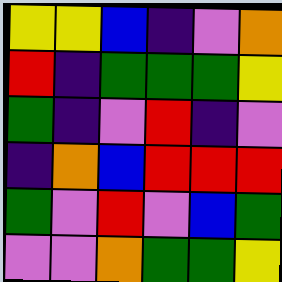[["yellow", "yellow", "blue", "indigo", "violet", "orange"], ["red", "indigo", "green", "green", "green", "yellow"], ["green", "indigo", "violet", "red", "indigo", "violet"], ["indigo", "orange", "blue", "red", "red", "red"], ["green", "violet", "red", "violet", "blue", "green"], ["violet", "violet", "orange", "green", "green", "yellow"]]